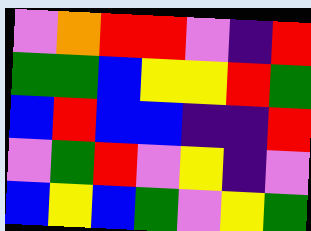[["violet", "orange", "red", "red", "violet", "indigo", "red"], ["green", "green", "blue", "yellow", "yellow", "red", "green"], ["blue", "red", "blue", "blue", "indigo", "indigo", "red"], ["violet", "green", "red", "violet", "yellow", "indigo", "violet"], ["blue", "yellow", "blue", "green", "violet", "yellow", "green"]]